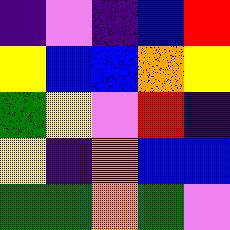[["indigo", "violet", "indigo", "blue", "red"], ["yellow", "blue", "blue", "orange", "yellow"], ["green", "yellow", "violet", "red", "indigo"], ["yellow", "indigo", "orange", "blue", "blue"], ["green", "green", "orange", "green", "violet"]]